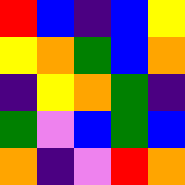[["red", "blue", "indigo", "blue", "yellow"], ["yellow", "orange", "green", "blue", "orange"], ["indigo", "yellow", "orange", "green", "indigo"], ["green", "violet", "blue", "green", "blue"], ["orange", "indigo", "violet", "red", "orange"]]